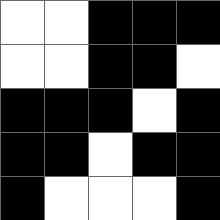[["white", "white", "black", "black", "black"], ["white", "white", "black", "black", "white"], ["black", "black", "black", "white", "black"], ["black", "black", "white", "black", "black"], ["black", "white", "white", "white", "black"]]